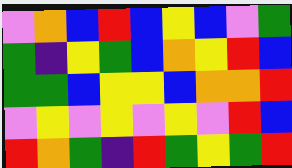[["violet", "orange", "blue", "red", "blue", "yellow", "blue", "violet", "green"], ["green", "indigo", "yellow", "green", "blue", "orange", "yellow", "red", "blue"], ["green", "green", "blue", "yellow", "yellow", "blue", "orange", "orange", "red"], ["violet", "yellow", "violet", "yellow", "violet", "yellow", "violet", "red", "blue"], ["red", "orange", "green", "indigo", "red", "green", "yellow", "green", "red"]]